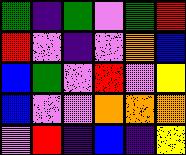[["green", "indigo", "green", "violet", "green", "red"], ["red", "violet", "indigo", "violet", "orange", "blue"], ["blue", "green", "violet", "red", "violet", "yellow"], ["blue", "violet", "violet", "orange", "orange", "orange"], ["violet", "red", "indigo", "blue", "indigo", "yellow"]]